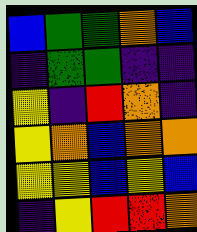[["blue", "green", "green", "orange", "blue"], ["indigo", "green", "green", "indigo", "indigo"], ["yellow", "indigo", "red", "orange", "indigo"], ["yellow", "orange", "blue", "orange", "orange"], ["yellow", "yellow", "blue", "yellow", "blue"], ["indigo", "yellow", "red", "red", "orange"]]